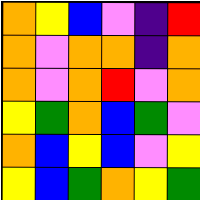[["orange", "yellow", "blue", "violet", "indigo", "red"], ["orange", "violet", "orange", "orange", "indigo", "orange"], ["orange", "violet", "orange", "red", "violet", "orange"], ["yellow", "green", "orange", "blue", "green", "violet"], ["orange", "blue", "yellow", "blue", "violet", "yellow"], ["yellow", "blue", "green", "orange", "yellow", "green"]]